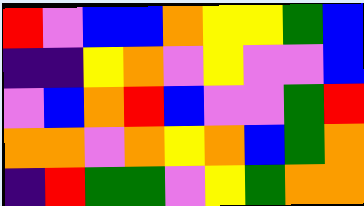[["red", "violet", "blue", "blue", "orange", "yellow", "yellow", "green", "blue"], ["indigo", "indigo", "yellow", "orange", "violet", "yellow", "violet", "violet", "blue"], ["violet", "blue", "orange", "red", "blue", "violet", "violet", "green", "red"], ["orange", "orange", "violet", "orange", "yellow", "orange", "blue", "green", "orange"], ["indigo", "red", "green", "green", "violet", "yellow", "green", "orange", "orange"]]